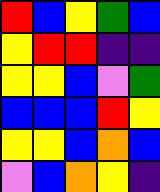[["red", "blue", "yellow", "green", "blue"], ["yellow", "red", "red", "indigo", "indigo"], ["yellow", "yellow", "blue", "violet", "green"], ["blue", "blue", "blue", "red", "yellow"], ["yellow", "yellow", "blue", "orange", "blue"], ["violet", "blue", "orange", "yellow", "indigo"]]